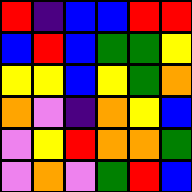[["red", "indigo", "blue", "blue", "red", "red"], ["blue", "red", "blue", "green", "green", "yellow"], ["yellow", "yellow", "blue", "yellow", "green", "orange"], ["orange", "violet", "indigo", "orange", "yellow", "blue"], ["violet", "yellow", "red", "orange", "orange", "green"], ["violet", "orange", "violet", "green", "red", "blue"]]